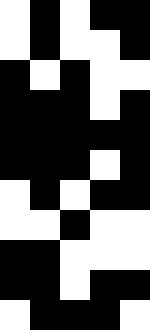[["white", "black", "white", "black", "black"], ["white", "black", "white", "white", "black"], ["black", "white", "black", "white", "white"], ["black", "black", "black", "white", "black"], ["black", "black", "black", "black", "black"], ["black", "black", "black", "white", "black"], ["white", "black", "white", "black", "black"], ["white", "white", "black", "white", "white"], ["black", "black", "white", "white", "white"], ["black", "black", "white", "black", "black"], ["white", "black", "black", "black", "white"]]